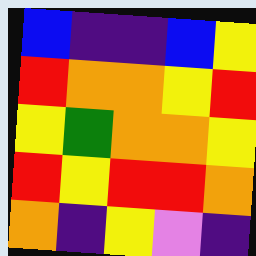[["blue", "indigo", "indigo", "blue", "yellow"], ["red", "orange", "orange", "yellow", "red"], ["yellow", "green", "orange", "orange", "yellow"], ["red", "yellow", "red", "red", "orange"], ["orange", "indigo", "yellow", "violet", "indigo"]]